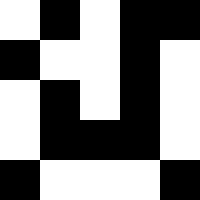[["white", "black", "white", "black", "black"], ["black", "white", "white", "black", "white"], ["white", "black", "white", "black", "white"], ["white", "black", "black", "black", "white"], ["black", "white", "white", "white", "black"]]